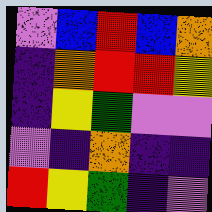[["violet", "blue", "red", "blue", "orange"], ["indigo", "orange", "red", "red", "yellow"], ["indigo", "yellow", "green", "violet", "violet"], ["violet", "indigo", "orange", "indigo", "indigo"], ["red", "yellow", "green", "indigo", "violet"]]